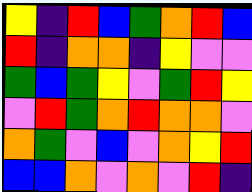[["yellow", "indigo", "red", "blue", "green", "orange", "red", "blue"], ["red", "indigo", "orange", "orange", "indigo", "yellow", "violet", "violet"], ["green", "blue", "green", "yellow", "violet", "green", "red", "yellow"], ["violet", "red", "green", "orange", "red", "orange", "orange", "violet"], ["orange", "green", "violet", "blue", "violet", "orange", "yellow", "red"], ["blue", "blue", "orange", "violet", "orange", "violet", "red", "indigo"]]